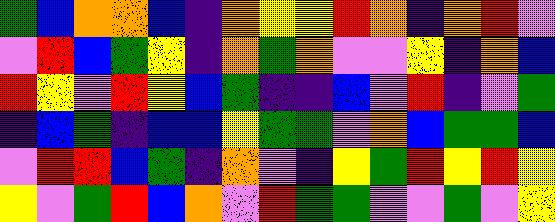[["green", "blue", "orange", "orange", "blue", "indigo", "orange", "yellow", "yellow", "red", "orange", "indigo", "orange", "red", "violet"], ["violet", "red", "blue", "green", "yellow", "indigo", "orange", "green", "orange", "violet", "violet", "yellow", "indigo", "orange", "blue"], ["red", "yellow", "violet", "red", "yellow", "blue", "green", "indigo", "indigo", "blue", "violet", "red", "indigo", "violet", "green"], ["indigo", "blue", "green", "indigo", "blue", "blue", "yellow", "green", "green", "violet", "orange", "blue", "green", "green", "blue"], ["violet", "red", "red", "blue", "green", "indigo", "orange", "violet", "indigo", "yellow", "green", "red", "yellow", "red", "yellow"], ["yellow", "violet", "green", "red", "blue", "orange", "violet", "red", "green", "green", "violet", "violet", "green", "violet", "yellow"]]